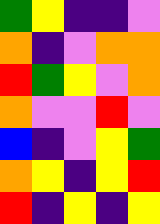[["green", "yellow", "indigo", "indigo", "violet"], ["orange", "indigo", "violet", "orange", "orange"], ["red", "green", "yellow", "violet", "orange"], ["orange", "violet", "violet", "red", "violet"], ["blue", "indigo", "violet", "yellow", "green"], ["orange", "yellow", "indigo", "yellow", "red"], ["red", "indigo", "yellow", "indigo", "yellow"]]